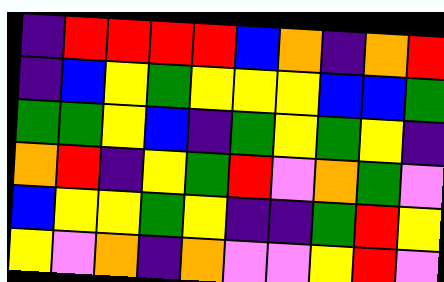[["indigo", "red", "red", "red", "red", "blue", "orange", "indigo", "orange", "red"], ["indigo", "blue", "yellow", "green", "yellow", "yellow", "yellow", "blue", "blue", "green"], ["green", "green", "yellow", "blue", "indigo", "green", "yellow", "green", "yellow", "indigo"], ["orange", "red", "indigo", "yellow", "green", "red", "violet", "orange", "green", "violet"], ["blue", "yellow", "yellow", "green", "yellow", "indigo", "indigo", "green", "red", "yellow"], ["yellow", "violet", "orange", "indigo", "orange", "violet", "violet", "yellow", "red", "violet"]]